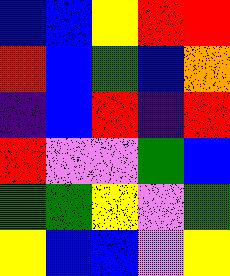[["blue", "blue", "yellow", "red", "red"], ["red", "blue", "green", "blue", "orange"], ["indigo", "blue", "red", "indigo", "red"], ["red", "violet", "violet", "green", "blue"], ["green", "green", "yellow", "violet", "green"], ["yellow", "blue", "blue", "violet", "yellow"]]